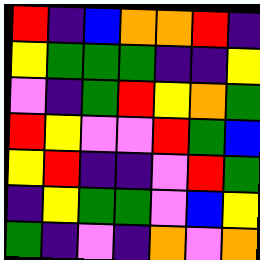[["red", "indigo", "blue", "orange", "orange", "red", "indigo"], ["yellow", "green", "green", "green", "indigo", "indigo", "yellow"], ["violet", "indigo", "green", "red", "yellow", "orange", "green"], ["red", "yellow", "violet", "violet", "red", "green", "blue"], ["yellow", "red", "indigo", "indigo", "violet", "red", "green"], ["indigo", "yellow", "green", "green", "violet", "blue", "yellow"], ["green", "indigo", "violet", "indigo", "orange", "violet", "orange"]]